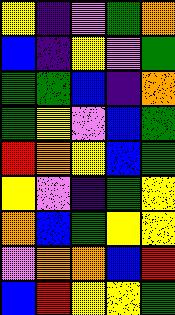[["yellow", "indigo", "violet", "green", "orange"], ["blue", "indigo", "yellow", "violet", "green"], ["green", "green", "blue", "indigo", "orange"], ["green", "yellow", "violet", "blue", "green"], ["red", "orange", "yellow", "blue", "green"], ["yellow", "violet", "indigo", "green", "yellow"], ["orange", "blue", "green", "yellow", "yellow"], ["violet", "orange", "orange", "blue", "red"], ["blue", "red", "yellow", "yellow", "green"]]